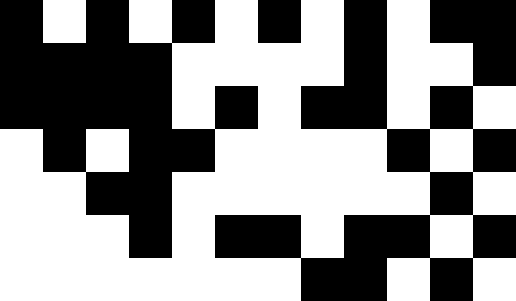[["black", "white", "black", "white", "black", "white", "black", "white", "black", "white", "black", "black"], ["black", "black", "black", "black", "white", "white", "white", "white", "black", "white", "white", "black"], ["black", "black", "black", "black", "white", "black", "white", "black", "black", "white", "black", "white"], ["white", "black", "white", "black", "black", "white", "white", "white", "white", "black", "white", "black"], ["white", "white", "black", "black", "white", "white", "white", "white", "white", "white", "black", "white"], ["white", "white", "white", "black", "white", "black", "black", "white", "black", "black", "white", "black"], ["white", "white", "white", "white", "white", "white", "white", "black", "black", "white", "black", "white"]]